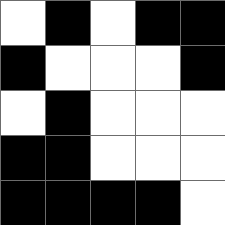[["white", "black", "white", "black", "black"], ["black", "white", "white", "white", "black"], ["white", "black", "white", "white", "white"], ["black", "black", "white", "white", "white"], ["black", "black", "black", "black", "white"]]